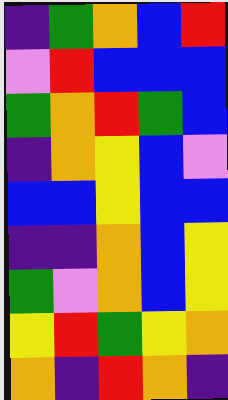[["indigo", "green", "orange", "blue", "red"], ["violet", "red", "blue", "blue", "blue"], ["green", "orange", "red", "green", "blue"], ["indigo", "orange", "yellow", "blue", "violet"], ["blue", "blue", "yellow", "blue", "blue"], ["indigo", "indigo", "orange", "blue", "yellow"], ["green", "violet", "orange", "blue", "yellow"], ["yellow", "red", "green", "yellow", "orange"], ["orange", "indigo", "red", "orange", "indigo"]]